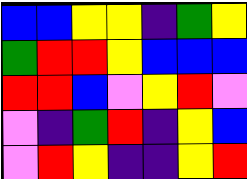[["blue", "blue", "yellow", "yellow", "indigo", "green", "yellow"], ["green", "red", "red", "yellow", "blue", "blue", "blue"], ["red", "red", "blue", "violet", "yellow", "red", "violet"], ["violet", "indigo", "green", "red", "indigo", "yellow", "blue"], ["violet", "red", "yellow", "indigo", "indigo", "yellow", "red"]]